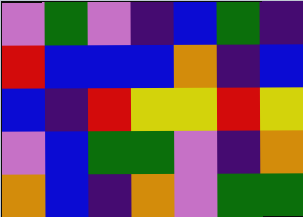[["violet", "green", "violet", "indigo", "blue", "green", "indigo"], ["red", "blue", "blue", "blue", "orange", "indigo", "blue"], ["blue", "indigo", "red", "yellow", "yellow", "red", "yellow"], ["violet", "blue", "green", "green", "violet", "indigo", "orange"], ["orange", "blue", "indigo", "orange", "violet", "green", "green"]]